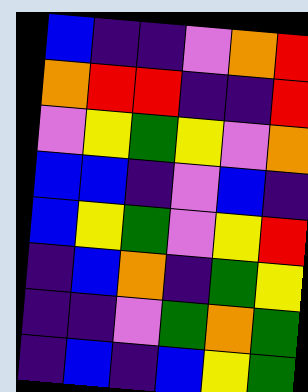[["blue", "indigo", "indigo", "violet", "orange", "red"], ["orange", "red", "red", "indigo", "indigo", "red"], ["violet", "yellow", "green", "yellow", "violet", "orange"], ["blue", "blue", "indigo", "violet", "blue", "indigo"], ["blue", "yellow", "green", "violet", "yellow", "red"], ["indigo", "blue", "orange", "indigo", "green", "yellow"], ["indigo", "indigo", "violet", "green", "orange", "green"], ["indigo", "blue", "indigo", "blue", "yellow", "green"]]